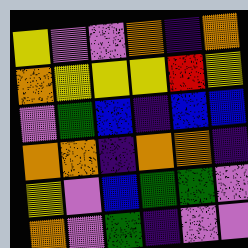[["yellow", "violet", "violet", "orange", "indigo", "orange"], ["orange", "yellow", "yellow", "yellow", "red", "yellow"], ["violet", "green", "blue", "indigo", "blue", "blue"], ["orange", "orange", "indigo", "orange", "orange", "indigo"], ["yellow", "violet", "blue", "green", "green", "violet"], ["orange", "violet", "green", "indigo", "violet", "violet"]]